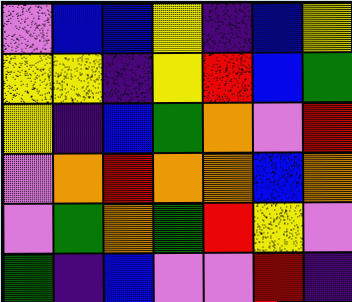[["violet", "blue", "blue", "yellow", "indigo", "blue", "yellow"], ["yellow", "yellow", "indigo", "yellow", "red", "blue", "green"], ["yellow", "indigo", "blue", "green", "orange", "violet", "red"], ["violet", "orange", "red", "orange", "orange", "blue", "orange"], ["violet", "green", "orange", "green", "red", "yellow", "violet"], ["green", "indigo", "blue", "violet", "violet", "red", "indigo"]]